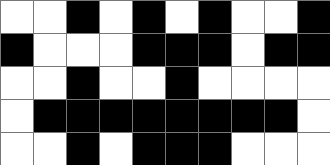[["white", "white", "black", "white", "black", "white", "black", "white", "white", "black"], ["black", "white", "white", "white", "black", "black", "black", "white", "black", "black"], ["white", "white", "black", "white", "white", "black", "white", "white", "white", "white"], ["white", "black", "black", "black", "black", "black", "black", "black", "black", "white"], ["white", "white", "black", "white", "black", "black", "black", "white", "white", "white"]]